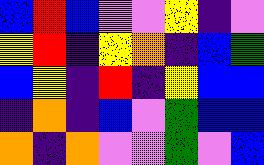[["blue", "red", "blue", "violet", "violet", "yellow", "indigo", "violet"], ["yellow", "red", "indigo", "yellow", "orange", "indigo", "blue", "green"], ["blue", "yellow", "indigo", "red", "indigo", "yellow", "blue", "blue"], ["indigo", "orange", "indigo", "blue", "violet", "green", "blue", "blue"], ["orange", "indigo", "orange", "violet", "violet", "green", "violet", "blue"]]